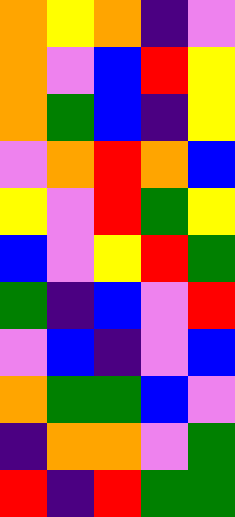[["orange", "yellow", "orange", "indigo", "violet"], ["orange", "violet", "blue", "red", "yellow"], ["orange", "green", "blue", "indigo", "yellow"], ["violet", "orange", "red", "orange", "blue"], ["yellow", "violet", "red", "green", "yellow"], ["blue", "violet", "yellow", "red", "green"], ["green", "indigo", "blue", "violet", "red"], ["violet", "blue", "indigo", "violet", "blue"], ["orange", "green", "green", "blue", "violet"], ["indigo", "orange", "orange", "violet", "green"], ["red", "indigo", "red", "green", "green"]]